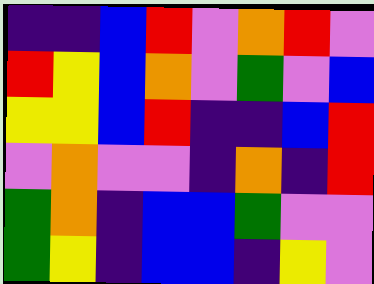[["indigo", "indigo", "blue", "red", "violet", "orange", "red", "violet"], ["red", "yellow", "blue", "orange", "violet", "green", "violet", "blue"], ["yellow", "yellow", "blue", "red", "indigo", "indigo", "blue", "red"], ["violet", "orange", "violet", "violet", "indigo", "orange", "indigo", "red"], ["green", "orange", "indigo", "blue", "blue", "green", "violet", "violet"], ["green", "yellow", "indigo", "blue", "blue", "indigo", "yellow", "violet"]]